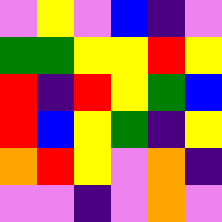[["violet", "yellow", "violet", "blue", "indigo", "violet"], ["green", "green", "yellow", "yellow", "red", "yellow"], ["red", "indigo", "red", "yellow", "green", "blue"], ["red", "blue", "yellow", "green", "indigo", "yellow"], ["orange", "red", "yellow", "violet", "orange", "indigo"], ["violet", "violet", "indigo", "violet", "orange", "violet"]]